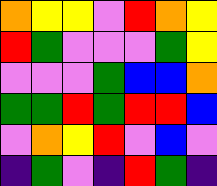[["orange", "yellow", "yellow", "violet", "red", "orange", "yellow"], ["red", "green", "violet", "violet", "violet", "green", "yellow"], ["violet", "violet", "violet", "green", "blue", "blue", "orange"], ["green", "green", "red", "green", "red", "red", "blue"], ["violet", "orange", "yellow", "red", "violet", "blue", "violet"], ["indigo", "green", "violet", "indigo", "red", "green", "indigo"]]